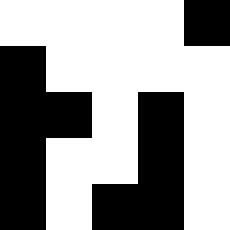[["white", "white", "white", "white", "black"], ["black", "white", "white", "white", "white"], ["black", "black", "white", "black", "white"], ["black", "white", "white", "black", "white"], ["black", "white", "black", "black", "white"]]